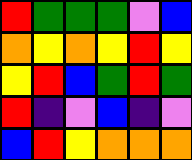[["red", "green", "green", "green", "violet", "blue"], ["orange", "yellow", "orange", "yellow", "red", "yellow"], ["yellow", "red", "blue", "green", "red", "green"], ["red", "indigo", "violet", "blue", "indigo", "violet"], ["blue", "red", "yellow", "orange", "orange", "orange"]]